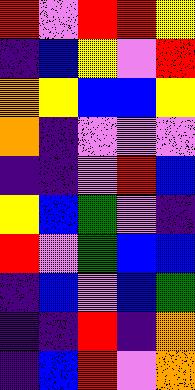[["red", "violet", "red", "red", "yellow"], ["indigo", "blue", "yellow", "violet", "red"], ["orange", "yellow", "blue", "blue", "yellow"], ["orange", "indigo", "violet", "violet", "violet"], ["indigo", "indigo", "violet", "red", "blue"], ["yellow", "blue", "green", "violet", "indigo"], ["red", "violet", "green", "blue", "blue"], ["indigo", "blue", "violet", "blue", "green"], ["indigo", "indigo", "red", "indigo", "orange"], ["indigo", "blue", "red", "violet", "orange"]]